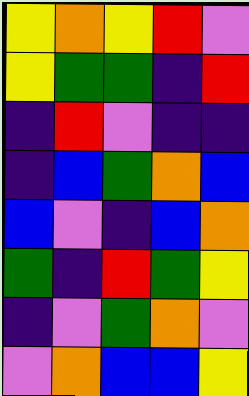[["yellow", "orange", "yellow", "red", "violet"], ["yellow", "green", "green", "indigo", "red"], ["indigo", "red", "violet", "indigo", "indigo"], ["indigo", "blue", "green", "orange", "blue"], ["blue", "violet", "indigo", "blue", "orange"], ["green", "indigo", "red", "green", "yellow"], ["indigo", "violet", "green", "orange", "violet"], ["violet", "orange", "blue", "blue", "yellow"]]